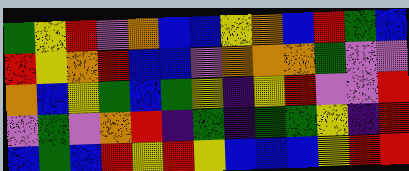[["green", "yellow", "red", "violet", "orange", "blue", "blue", "yellow", "orange", "blue", "red", "green", "blue"], ["red", "yellow", "orange", "red", "blue", "blue", "violet", "orange", "orange", "orange", "green", "violet", "violet"], ["orange", "blue", "yellow", "green", "blue", "green", "yellow", "indigo", "yellow", "red", "violet", "violet", "red"], ["violet", "green", "violet", "orange", "red", "indigo", "green", "indigo", "green", "green", "yellow", "indigo", "red"], ["blue", "green", "blue", "red", "yellow", "red", "yellow", "blue", "blue", "blue", "yellow", "red", "red"]]